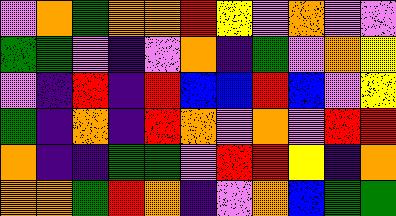[["violet", "orange", "green", "orange", "orange", "red", "yellow", "violet", "orange", "violet", "violet"], ["green", "green", "violet", "indigo", "violet", "orange", "indigo", "green", "violet", "orange", "yellow"], ["violet", "indigo", "red", "indigo", "red", "blue", "blue", "red", "blue", "violet", "yellow"], ["green", "indigo", "orange", "indigo", "red", "orange", "violet", "orange", "violet", "red", "red"], ["orange", "indigo", "indigo", "green", "green", "violet", "red", "red", "yellow", "indigo", "orange"], ["orange", "orange", "green", "red", "orange", "indigo", "violet", "orange", "blue", "green", "green"]]